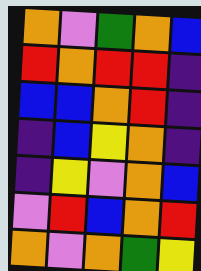[["orange", "violet", "green", "orange", "blue"], ["red", "orange", "red", "red", "indigo"], ["blue", "blue", "orange", "red", "indigo"], ["indigo", "blue", "yellow", "orange", "indigo"], ["indigo", "yellow", "violet", "orange", "blue"], ["violet", "red", "blue", "orange", "red"], ["orange", "violet", "orange", "green", "yellow"]]